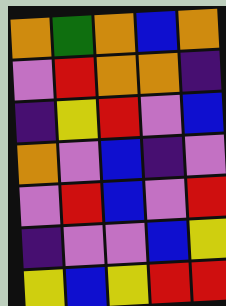[["orange", "green", "orange", "blue", "orange"], ["violet", "red", "orange", "orange", "indigo"], ["indigo", "yellow", "red", "violet", "blue"], ["orange", "violet", "blue", "indigo", "violet"], ["violet", "red", "blue", "violet", "red"], ["indigo", "violet", "violet", "blue", "yellow"], ["yellow", "blue", "yellow", "red", "red"]]